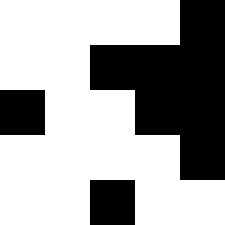[["white", "white", "white", "white", "black"], ["white", "white", "black", "black", "black"], ["black", "white", "white", "black", "black"], ["white", "white", "white", "white", "black"], ["white", "white", "black", "white", "white"]]